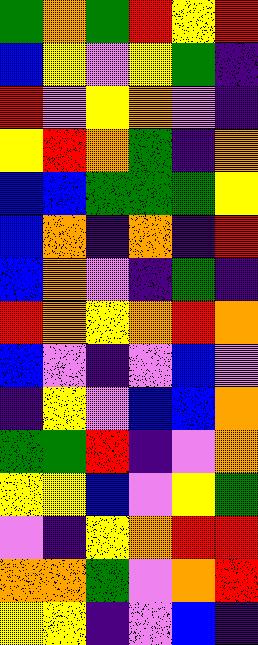[["green", "orange", "green", "red", "yellow", "red"], ["blue", "yellow", "violet", "yellow", "green", "indigo"], ["red", "violet", "yellow", "orange", "violet", "indigo"], ["yellow", "red", "orange", "green", "indigo", "orange"], ["blue", "blue", "green", "green", "green", "yellow"], ["blue", "orange", "indigo", "orange", "indigo", "red"], ["blue", "orange", "violet", "indigo", "green", "indigo"], ["red", "orange", "yellow", "orange", "red", "orange"], ["blue", "violet", "indigo", "violet", "blue", "violet"], ["indigo", "yellow", "violet", "blue", "blue", "orange"], ["green", "green", "red", "indigo", "violet", "orange"], ["yellow", "yellow", "blue", "violet", "yellow", "green"], ["violet", "indigo", "yellow", "orange", "red", "red"], ["orange", "orange", "green", "violet", "orange", "red"], ["yellow", "yellow", "indigo", "violet", "blue", "indigo"]]